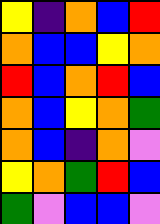[["yellow", "indigo", "orange", "blue", "red"], ["orange", "blue", "blue", "yellow", "orange"], ["red", "blue", "orange", "red", "blue"], ["orange", "blue", "yellow", "orange", "green"], ["orange", "blue", "indigo", "orange", "violet"], ["yellow", "orange", "green", "red", "blue"], ["green", "violet", "blue", "blue", "violet"]]